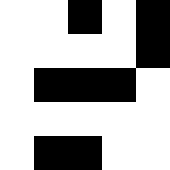[["white", "white", "black", "white", "black"], ["white", "white", "white", "white", "black"], ["white", "black", "black", "black", "white"], ["white", "white", "white", "white", "white"], ["white", "black", "black", "white", "white"]]